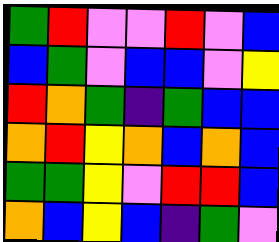[["green", "red", "violet", "violet", "red", "violet", "blue"], ["blue", "green", "violet", "blue", "blue", "violet", "yellow"], ["red", "orange", "green", "indigo", "green", "blue", "blue"], ["orange", "red", "yellow", "orange", "blue", "orange", "blue"], ["green", "green", "yellow", "violet", "red", "red", "blue"], ["orange", "blue", "yellow", "blue", "indigo", "green", "violet"]]